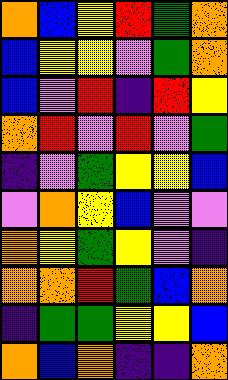[["orange", "blue", "yellow", "red", "green", "orange"], ["blue", "yellow", "yellow", "violet", "green", "orange"], ["blue", "violet", "red", "indigo", "red", "yellow"], ["orange", "red", "violet", "red", "violet", "green"], ["indigo", "violet", "green", "yellow", "yellow", "blue"], ["violet", "orange", "yellow", "blue", "violet", "violet"], ["orange", "yellow", "green", "yellow", "violet", "indigo"], ["orange", "orange", "red", "green", "blue", "orange"], ["indigo", "green", "green", "yellow", "yellow", "blue"], ["orange", "blue", "orange", "indigo", "indigo", "orange"]]